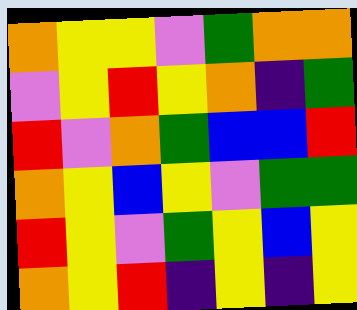[["orange", "yellow", "yellow", "violet", "green", "orange", "orange"], ["violet", "yellow", "red", "yellow", "orange", "indigo", "green"], ["red", "violet", "orange", "green", "blue", "blue", "red"], ["orange", "yellow", "blue", "yellow", "violet", "green", "green"], ["red", "yellow", "violet", "green", "yellow", "blue", "yellow"], ["orange", "yellow", "red", "indigo", "yellow", "indigo", "yellow"]]